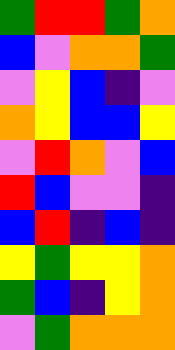[["green", "red", "red", "green", "orange"], ["blue", "violet", "orange", "orange", "green"], ["violet", "yellow", "blue", "indigo", "violet"], ["orange", "yellow", "blue", "blue", "yellow"], ["violet", "red", "orange", "violet", "blue"], ["red", "blue", "violet", "violet", "indigo"], ["blue", "red", "indigo", "blue", "indigo"], ["yellow", "green", "yellow", "yellow", "orange"], ["green", "blue", "indigo", "yellow", "orange"], ["violet", "green", "orange", "orange", "orange"]]